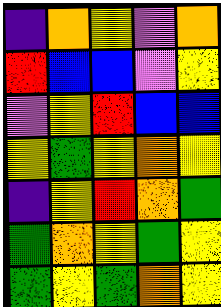[["indigo", "orange", "yellow", "violet", "orange"], ["red", "blue", "blue", "violet", "yellow"], ["violet", "yellow", "red", "blue", "blue"], ["yellow", "green", "yellow", "orange", "yellow"], ["indigo", "yellow", "red", "orange", "green"], ["green", "orange", "yellow", "green", "yellow"], ["green", "yellow", "green", "orange", "yellow"]]